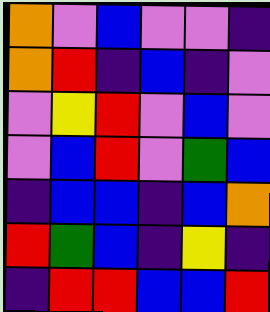[["orange", "violet", "blue", "violet", "violet", "indigo"], ["orange", "red", "indigo", "blue", "indigo", "violet"], ["violet", "yellow", "red", "violet", "blue", "violet"], ["violet", "blue", "red", "violet", "green", "blue"], ["indigo", "blue", "blue", "indigo", "blue", "orange"], ["red", "green", "blue", "indigo", "yellow", "indigo"], ["indigo", "red", "red", "blue", "blue", "red"]]